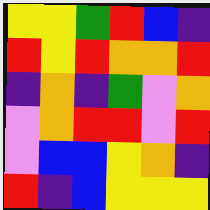[["yellow", "yellow", "green", "red", "blue", "indigo"], ["red", "yellow", "red", "orange", "orange", "red"], ["indigo", "orange", "indigo", "green", "violet", "orange"], ["violet", "orange", "red", "red", "violet", "red"], ["violet", "blue", "blue", "yellow", "orange", "indigo"], ["red", "indigo", "blue", "yellow", "yellow", "yellow"]]